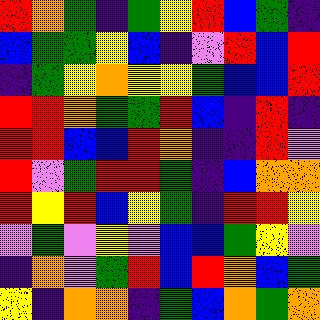[["red", "orange", "green", "indigo", "green", "yellow", "red", "blue", "green", "indigo"], ["blue", "green", "green", "yellow", "blue", "indigo", "violet", "red", "blue", "red"], ["indigo", "green", "yellow", "orange", "yellow", "yellow", "green", "blue", "blue", "red"], ["red", "red", "orange", "green", "green", "red", "blue", "indigo", "red", "indigo"], ["red", "red", "blue", "blue", "red", "orange", "indigo", "indigo", "red", "violet"], ["red", "violet", "green", "red", "red", "green", "indigo", "blue", "orange", "orange"], ["red", "yellow", "red", "blue", "yellow", "green", "indigo", "red", "red", "yellow"], ["violet", "green", "violet", "yellow", "violet", "blue", "blue", "green", "yellow", "violet"], ["indigo", "orange", "violet", "green", "red", "blue", "red", "orange", "blue", "green"], ["yellow", "indigo", "orange", "orange", "indigo", "green", "blue", "orange", "green", "orange"]]